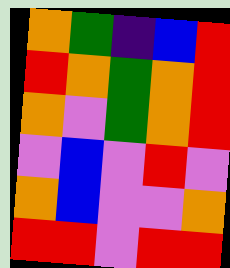[["orange", "green", "indigo", "blue", "red"], ["red", "orange", "green", "orange", "red"], ["orange", "violet", "green", "orange", "red"], ["violet", "blue", "violet", "red", "violet"], ["orange", "blue", "violet", "violet", "orange"], ["red", "red", "violet", "red", "red"]]